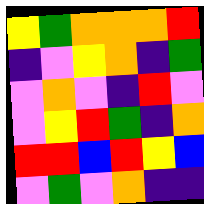[["yellow", "green", "orange", "orange", "orange", "red"], ["indigo", "violet", "yellow", "orange", "indigo", "green"], ["violet", "orange", "violet", "indigo", "red", "violet"], ["violet", "yellow", "red", "green", "indigo", "orange"], ["red", "red", "blue", "red", "yellow", "blue"], ["violet", "green", "violet", "orange", "indigo", "indigo"]]